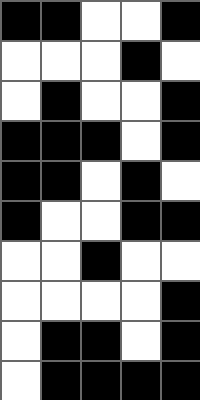[["black", "black", "white", "white", "black"], ["white", "white", "white", "black", "white"], ["white", "black", "white", "white", "black"], ["black", "black", "black", "white", "black"], ["black", "black", "white", "black", "white"], ["black", "white", "white", "black", "black"], ["white", "white", "black", "white", "white"], ["white", "white", "white", "white", "black"], ["white", "black", "black", "white", "black"], ["white", "black", "black", "black", "black"]]